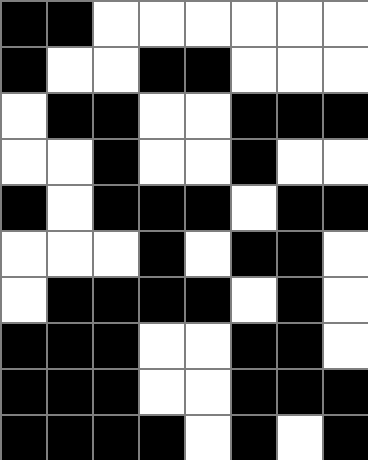[["black", "black", "white", "white", "white", "white", "white", "white"], ["black", "white", "white", "black", "black", "white", "white", "white"], ["white", "black", "black", "white", "white", "black", "black", "black"], ["white", "white", "black", "white", "white", "black", "white", "white"], ["black", "white", "black", "black", "black", "white", "black", "black"], ["white", "white", "white", "black", "white", "black", "black", "white"], ["white", "black", "black", "black", "black", "white", "black", "white"], ["black", "black", "black", "white", "white", "black", "black", "white"], ["black", "black", "black", "white", "white", "black", "black", "black"], ["black", "black", "black", "black", "white", "black", "white", "black"]]